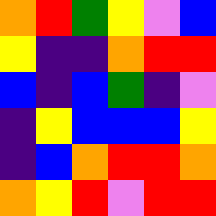[["orange", "red", "green", "yellow", "violet", "blue"], ["yellow", "indigo", "indigo", "orange", "red", "red"], ["blue", "indigo", "blue", "green", "indigo", "violet"], ["indigo", "yellow", "blue", "blue", "blue", "yellow"], ["indigo", "blue", "orange", "red", "red", "orange"], ["orange", "yellow", "red", "violet", "red", "red"]]